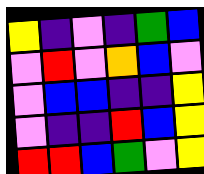[["yellow", "indigo", "violet", "indigo", "green", "blue"], ["violet", "red", "violet", "orange", "blue", "violet"], ["violet", "blue", "blue", "indigo", "indigo", "yellow"], ["violet", "indigo", "indigo", "red", "blue", "yellow"], ["red", "red", "blue", "green", "violet", "yellow"]]